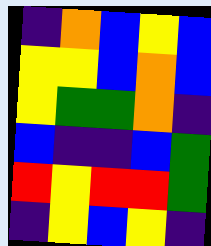[["indigo", "orange", "blue", "yellow", "blue"], ["yellow", "yellow", "blue", "orange", "blue"], ["yellow", "green", "green", "orange", "indigo"], ["blue", "indigo", "indigo", "blue", "green"], ["red", "yellow", "red", "red", "green"], ["indigo", "yellow", "blue", "yellow", "indigo"]]